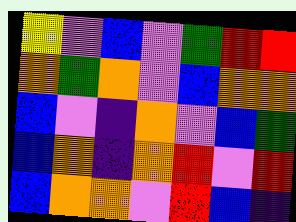[["yellow", "violet", "blue", "violet", "green", "red", "red"], ["orange", "green", "orange", "violet", "blue", "orange", "orange"], ["blue", "violet", "indigo", "orange", "violet", "blue", "green"], ["blue", "orange", "indigo", "orange", "red", "violet", "red"], ["blue", "orange", "orange", "violet", "red", "blue", "indigo"]]